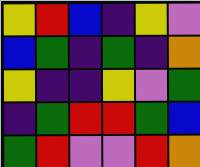[["yellow", "red", "blue", "indigo", "yellow", "violet"], ["blue", "green", "indigo", "green", "indigo", "orange"], ["yellow", "indigo", "indigo", "yellow", "violet", "green"], ["indigo", "green", "red", "red", "green", "blue"], ["green", "red", "violet", "violet", "red", "orange"]]